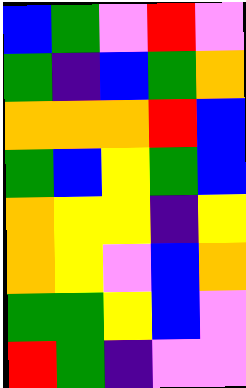[["blue", "green", "violet", "red", "violet"], ["green", "indigo", "blue", "green", "orange"], ["orange", "orange", "orange", "red", "blue"], ["green", "blue", "yellow", "green", "blue"], ["orange", "yellow", "yellow", "indigo", "yellow"], ["orange", "yellow", "violet", "blue", "orange"], ["green", "green", "yellow", "blue", "violet"], ["red", "green", "indigo", "violet", "violet"]]